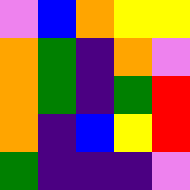[["violet", "blue", "orange", "yellow", "yellow"], ["orange", "green", "indigo", "orange", "violet"], ["orange", "green", "indigo", "green", "red"], ["orange", "indigo", "blue", "yellow", "red"], ["green", "indigo", "indigo", "indigo", "violet"]]